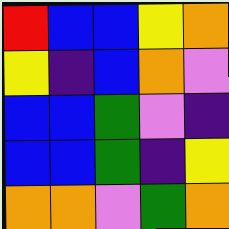[["red", "blue", "blue", "yellow", "orange"], ["yellow", "indigo", "blue", "orange", "violet"], ["blue", "blue", "green", "violet", "indigo"], ["blue", "blue", "green", "indigo", "yellow"], ["orange", "orange", "violet", "green", "orange"]]